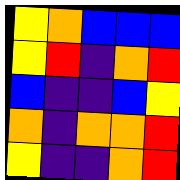[["yellow", "orange", "blue", "blue", "blue"], ["yellow", "red", "indigo", "orange", "red"], ["blue", "indigo", "indigo", "blue", "yellow"], ["orange", "indigo", "orange", "orange", "red"], ["yellow", "indigo", "indigo", "orange", "red"]]